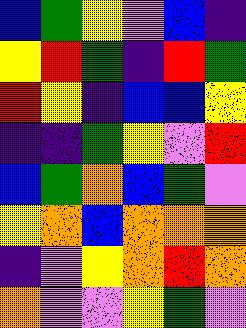[["blue", "green", "yellow", "violet", "blue", "indigo"], ["yellow", "red", "green", "indigo", "red", "green"], ["red", "yellow", "indigo", "blue", "blue", "yellow"], ["indigo", "indigo", "green", "yellow", "violet", "red"], ["blue", "green", "orange", "blue", "green", "violet"], ["yellow", "orange", "blue", "orange", "orange", "orange"], ["indigo", "violet", "yellow", "orange", "red", "orange"], ["orange", "violet", "violet", "yellow", "green", "violet"]]